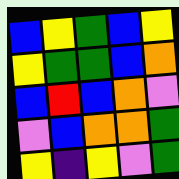[["blue", "yellow", "green", "blue", "yellow"], ["yellow", "green", "green", "blue", "orange"], ["blue", "red", "blue", "orange", "violet"], ["violet", "blue", "orange", "orange", "green"], ["yellow", "indigo", "yellow", "violet", "green"]]